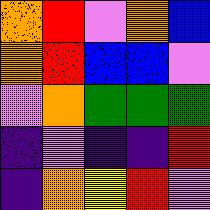[["orange", "red", "violet", "orange", "blue"], ["orange", "red", "blue", "blue", "violet"], ["violet", "orange", "green", "green", "green"], ["indigo", "violet", "indigo", "indigo", "red"], ["indigo", "orange", "yellow", "red", "violet"]]